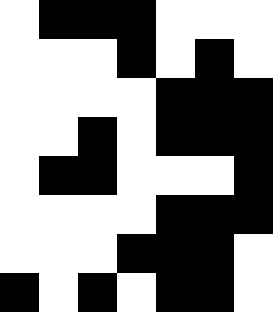[["white", "black", "black", "black", "white", "white", "white"], ["white", "white", "white", "black", "white", "black", "white"], ["white", "white", "white", "white", "black", "black", "black"], ["white", "white", "black", "white", "black", "black", "black"], ["white", "black", "black", "white", "white", "white", "black"], ["white", "white", "white", "white", "black", "black", "black"], ["white", "white", "white", "black", "black", "black", "white"], ["black", "white", "black", "white", "black", "black", "white"]]